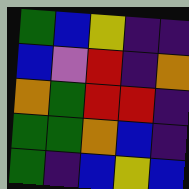[["green", "blue", "yellow", "indigo", "indigo"], ["blue", "violet", "red", "indigo", "orange"], ["orange", "green", "red", "red", "indigo"], ["green", "green", "orange", "blue", "indigo"], ["green", "indigo", "blue", "yellow", "blue"]]